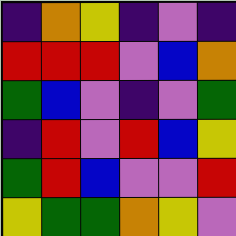[["indigo", "orange", "yellow", "indigo", "violet", "indigo"], ["red", "red", "red", "violet", "blue", "orange"], ["green", "blue", "violet", "indigo", "violet", "green"], ["indigo", "red", "violet", "red", "blue", "yellow"], ["green", "red", "blue", "violet", "violet", "red"], ["yellow", "green", "green", "orange", "yellow", "violet"]]